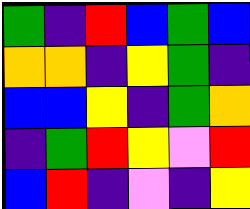[["green", "indigo", "red", "blue", "green", "blue"], ["orange", "orange", "indigo", "yellow", "green", "indigo"], ["blue", "blue", "yellow", "indigo", "green", "orange"], ["indigo", "green", "red", "yellow", "violet", "red"], ["blue", "red", "indigo", "violet", "indigo", "yellow"]]